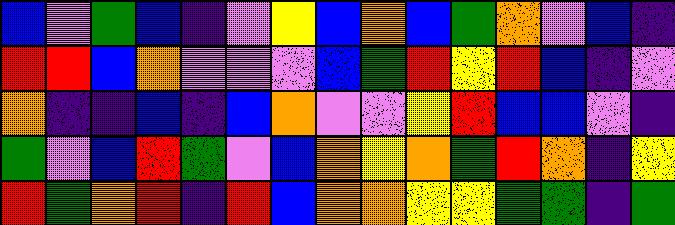[["blue", "violet", "green", "blue", "indigo", "violet", "yellow", "blue", "orange", "blue", "green", "orange", "violet", "blue", "indigo"], ["red", "red", "blue", "orange", "violet", "violet", "violet", "blue", "green", "red", "yellow", "red", "blue", "indigo", "violet"], ["orange", "indigo", "indigo", "blue", "indigo", "blue", "orange", "violet", "violet", "yellow", "red", "blue", "blue", "violet", "indigo"], ["green", "violet", "blue", "red", "green", "violet", "blue", "orange", "yellow", "orange", "green", "red", "orange", "indigo", "yellow"], ["red", "green", "orange", "red", "indigo", "red", "blue", "orange", "orange", "yellow", "yellow", "green", "green", "indigo", "green"]]